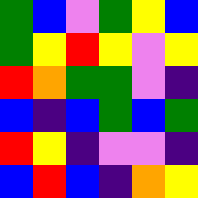[["green", "blue", "violet", "green", "yellow", "blue"], ["green", "yellow", "red", "yellow", "violet", "yellow"], ["red", "orange", "green", "green", "violet", "indigo"], ["blue", "indigo", "blue", "green", "blue", "green"], ["red", "yellow", "indigo", "violet", "violet", "indigo"], ["blue", "red", "blue", "indigo", "orange", "yellow"]]